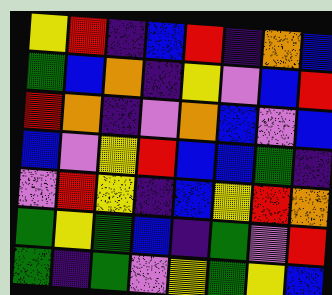[["yellow", "red", "indigo", "blue", "red", "indigo", "orange", "blue"], ["green", "blue", "orange", "indigo", "yellow", "violet", "blue", "red"], ["red", "orange", "indigo", "violet", "orange", "blue", "violet", "blue"], ["blue", "violet", "yellow", "red", "blue", "blue", "green", "indigo"], ["violet", "red", "yellow", "indigo", "blue", "yellow", "red", "orange"], ["green", "yellow", "green", "blue", "indigo", "green", "violet", "red"], ["green", "indigo", "green", "violet", "yellow", "green", "yellow", "blue"]]